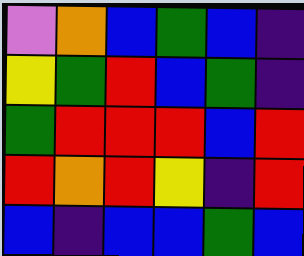[["violet", "orange", "blue", "green", "blue", "indigo"], ["yellow", "green", "red", "blue", "green", "indigo"], ["green", "red", "red", "red", "blue", "red"], ["red", "orange", "red", "yellow", "indigo", "red"], ["blue", "indigo", "blue", "blue", "green", "blue"]]